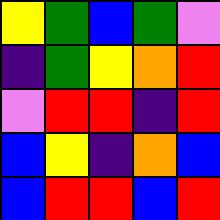[["yellow", "green", "blue", "green", "violet"], ["indigo", "green", "yellow", "orange", "red"], ["violet", "red", "red", "indigo", "red"], ["blue", "yellow", "indigo", "orange", "blue"], ["blue", "red", "red", "blue", "red"]]